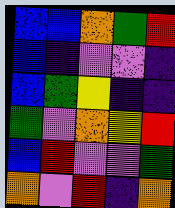[["blue", "blue", "orange", "green", "red"], ["blue", "indigo", "violet", "violet", "indigo"], ["blue", "green", "yellow", "indigo", "indigo"], ["green", "violet", "orange", "yellow", "red"], ["blue", "red", "violet", "violet", "green"], ["orange", "violet", "red", "indigo", "orange"]]